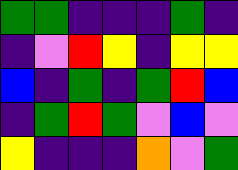[["green", "green", "indigo", "indigo", "indigo", "green", "indigo"], ["indigo", "violet", "red", "yellow", "indigo", "yellow", "yellow"], ["blue", "indigo", "green", "indigo", "green", "red", "blue"], ["indigo", "green", "red", "green", "violet", "blue", "violet"], ["yellow", "indigo", "indigo", "indigo", "orange", "violet", "green"]]